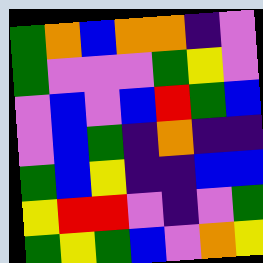[["green", "orange", "blue", "orange", "orange", "indigo", "violet"], ["green", "violet", "violet", "violet", "green", "yellow", "violet"], ["violet", "blue", "violet", "blue", "red", "green", "blue"], ["violet", "blue", "green", "indigo", "orange", "indigo", "indigo"], ["green", "blue", "yellow", "indigo", "indigo", "blue", "blue"], ["yellow", "red", "red", "violet", "indigo", "violet", "green"], ["green", "yellow", "green", "blue", "violet", "orange", "yellow"]]